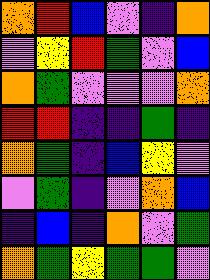[["orange", "red", "blue", "violet", "indigo", "orange"], ["violet", "yellow", "red", "green", "violet", "blue"], ["orange", "green", "violet", "violet", "violet", "orange"], ["red", "red", "indigo", "indigo", "green", "indigo"], ["orange", "green", "indigo", "blue", "yellow", "violet"], ["violet", "green", "indigo", "violet", "orange", "blue"], ["indigo", "blue", "indigo", "orange", "violet", "green"], ["orange", "green", "yellow", "green", "green", "violet"]]